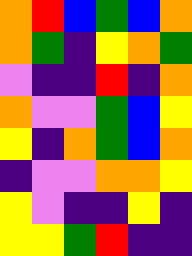[["orange", "red", "blue", "green", "blue", "orange"], ["orange", "green", "indigo", "yellow", "orange", "green"], ["violet", "indigo", "indigo", "red", "indigo", "orange"], ["orange", "violet", "violet", "green", "blue", "yellow"], ["yellow", "indigo", "orange", "green", "blue", "orange"], ["indigo", "violet", "violet", "orange", "orange", "yellow"], ["yellow", "violet", "indigo", "indigo", "yellow", "indigo"], ["yellow", "yellow", "green", "red", "indigo", "indigo"]]